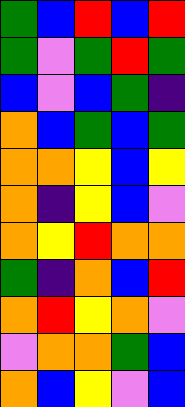[["green", "blue", "red", "blue", "red"], ["green", "violet", "green", "red", "green"], ["blue", "violet", "blue", "green", "indigo"], ["orange", "blue", "green", "blue", "green"], ["orange", "orange", "yellow", "blue", "yellow"], ["orange", "indigo", "yellow", "blue", "violet"], ["orange", "yellow", "red", "orange", "orange"], ["green", "indigo", "orange", "blue", "red"], ["orange", "red", "yellow", "orange", "violet"], ["violet", "orange", "orange", "green", "blue"], ["orange", "blue", "yellow", "violet", "blue"]]